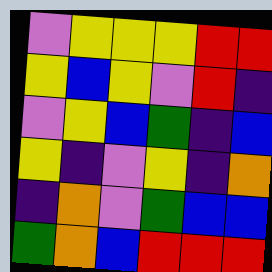[["violet", "yellow", "yellow", "yellow", "red", "red"], ["yellow", "blue", "yellow", "violet", "red", "indigo"], ["violet", "yellow", "blue", "green", "indigo", "blue"], ["yellow", "indigo", "violet", "yellow", "indigo", "orange"], ["indigo", "orange", "violet", "green", "blue", "blue"], ["green", "orange", "blue", "red", "red", "red"]]